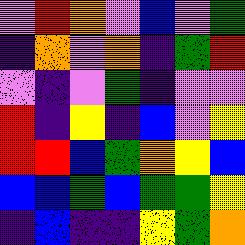[["violet", "red", "orange", "violet", "blue", "violet", "green"], ["indigo", "orange", "violet", "orange", "indigo", "green", "red"], ["violet", "indigo", "violet", "green", "indigo", "violet", "violet"], ["red", "indigo", "yellow", "indigo", "blue", "violet", "yellow"], ["red", "red", "blue", "green", "orange", "yellow", "blue"], ["blue", "blue", "green", "blue", "green", "green", "yellow"], ["indigo", "blue", "indigo", "indigo", "yellow", "green", "orange"]]